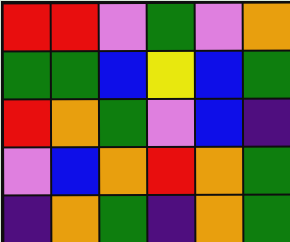[["red", "red", "violet", "green", "violet", "orange"], ["green", "green", "blue", "yellow", "blue", "green"], ["red", "orange", "green", "violet", "blue", "indigo"], ["violet", "blue", "orange", "red", "orange", "green"], ["indigo", "orange", "green", "indigo", "orange", "green"]]